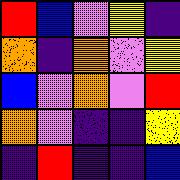[["red", "blue", "violet", "yellow", "indigo"], ["orange", "indigo", "orange", "violet", "yellow"], ["blue", "violet", "orange", "violet", "red"], ["orange", "violet", "indigo", "indigo", "yellow"], ["indigo", "red", "indigo", "indigo", "blue"]]